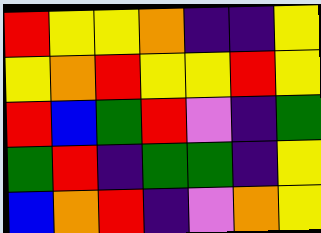[["red", "yellow", "yellow", "orange", "indigo", "indigo", "yellow"], ["yellow", "orange", "red", "yellow", "yellow", "red", "yellow"], ["red", "blue", "green", "red", "violet", "indigo", "green"], ["green", "red", "indigo", "green", "green", "indigo", "yellow"], ["blue", "orange", "red", "indigo", "violet", "orange", "yellow"]]